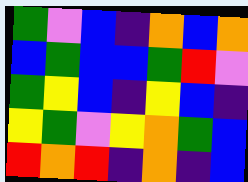[["green", "violet", "blue", "indigo", "orange", "blue", "orange"], ["blue", "green", "blue", "blue", "green", "red", "violet"], ["green", "yellow", "blue", "indigo", "yellow", "blue", "indigo"], ["yellow", "green", "violet", "yellow", "orange", "green", "blue"], ["red", "orange", "red", "indigo", "orange", "indigo", "blue"]]